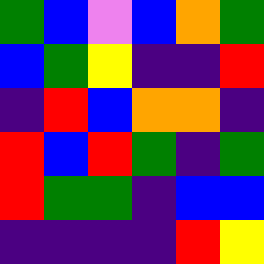[["green", "blue", "violet", "blue", "orange", "green"], ["blue", "green", "yellow", "indigo", "indigo", "red"], ["indigo", "red", "blue", "orange", "orange", "indigo"], ["red", "blue", "red", "green", "indigo", "green"], ["red", "green", "green", "indigo", "blue", "blue"], ["indigo", "indigo", "indigo", "indigo", "red", "yellow"]]